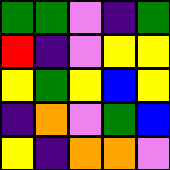[["green", "green", "violet", "indigo", "green"], ["red", "indigo", "violet", "yellow", "yellow"], ["yellow", "green", "yellow", "blue", "yellow"], ["indigo", "orange", "violet", "green", "blue"], ["yellow", "indigo", "orange", "orange", "violet"]]